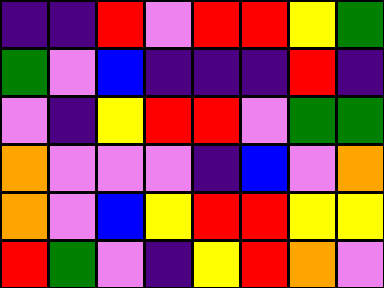[["indigo", "indigo", "red", "violet", "red", "red", "yellow", "green"], ["green", "violet", "blue", "indigo", "indigo", "indigo", "red", "indigo"], ["violet", "indigo", "yellow", "red", "red", "violet", "green", "green"], ["orange", "violet", "violet", "violet", "indigo", "blue", "violet", "orange"], ["orange", "violet", "blue", "yellow", "red", "red", "yellow", "yellow"], ["red", "green", "violet", "indigo", "yellow", "red", "orange", "violet"]]